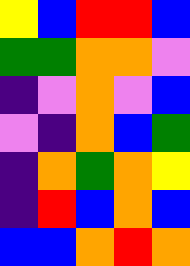[["yellow", "blue", "red", "red", "blue"], ["green", "green", "orange", "orange", "violet"], ["indigo", "violet", "orange", "violet", "blue"], ["violet", "indigo", "orange", "blue", "green"], ["indigo", "orange", "green", "orange", "yellow"], ["indigo", "red", "blue", "orange", "blue"], ["blue", "blue", "orange", "red", "orange"]]